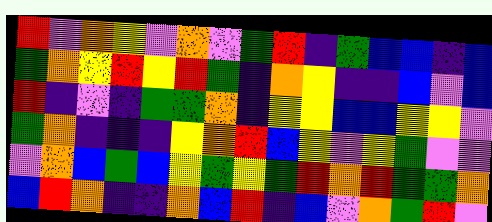[["red", "violet", "orange", "yellow", "violet", "orange", "violet", "green", "red", "indigo", "green", "blue", "blue", "indigo", "blue"], ["green", "orange", "yellow", "red", "yellow", "red", "green", "indigo", "orange", "yellow", "indigo", "indigo", "blue", "violet", "blue"], ["red", "indigo", "violet", "indigo", "green", "green", "orange", "indigo", "yellow", "yellow", "blue", "blue", "yellow", "yellow", "violet"], ["green", "orange", "indigo", "indigo", "indigo", "yellow", "orange", "red", "blue", "yellow", "violet", "yellow", "green", "violet", "violet"], ["violet", "orange", "blue", "green", "blue", "yellow", "green", "yellow", "green", "red", "orange", "red", "green", "green", "orange"], ["blue", "red", "orange", "indigo", "indigo", "orange", "blue", "red", "indigo", "blue", "violet", "orange", "green", "red", "violet"]]